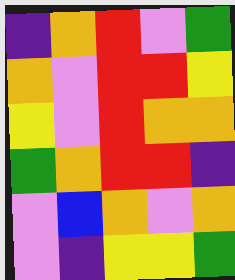[["indigo", "orange", "red", "violet", "green"], ["orange", "violet", "red", "red", "yellow"], ["yellow", "violet", "red", "orange", "orange"], ["green", "orange", "red", "red", "indigo"], ["violet", "blue", "orange", "violet", "orange"], ["violet", "indigo", "yellow", "yellow", "green"]]